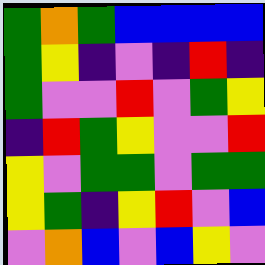[["green", "orange", "green", "blue", "blue", "blue", "blue"], ["green", "yellow", "indigo", "violet", "indigo", "red", "indigo"], ["green", "violet", "violet", "red", "violet", "green", "yellow"], ["indigo", "red", "green", "yellow", "violet", "violet", "red"], ["yellow", "violet", "green", "green", "violet", "green", "green"], ["yellow", "green", "indigo", "yellow", "red", "violet", "blue"], ["violet", "orange", "blue", "violet", "blue", "yellow", "violet"]]